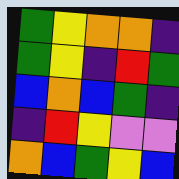[["green", "yellow", "orange", "orange", "indigo"], ["green", "yellow", "indigo", "red", "green"], ["blue", "orange", "blue", "green", "indigo"], ["indigo", "red", "yellow", "violet", "violet"], ["orange", "blue", "green", "yellow", "blue"]]